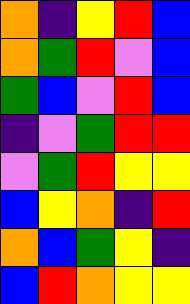[["orange", "indigo", "yellow", "red", "blue"], ["orange", "green", "red", "violet", "blue"], ["green", "blue", "violet", "red", "blue"], ["indigo", "violet", "green", "red", "red"], ["violet", "green", "red", "yellow", "yellow"], ["blue", "yellow", "orange", "indigo", "red"], ["orange", "blue", "green", "yellow", "indigo"], ["blue", "red", "orange", "yellow", "yellow"]]